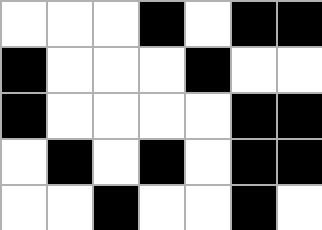[["white", "white", "white", "black", "white", "black", "black"], ["black", "white", "white", "white", "black", "white", "white"], ["black", "white", "white", "white", "white", "black", "black"], ["white", "black", "white", "black", "white", "black", "black"], ["white", "white", "black", "white", "white", "black", "white"]]